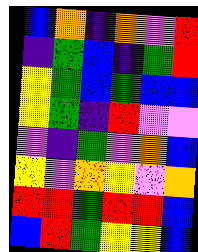[["blue", "orange", "indigo", "orange", "violet", "red"], ["indigo", "green", "blue", "indigo", "green", "red"], ["yellow", "green", "blue", "green", "blue", "blue"], ["yellow", "green", "indigo", "red", "violet", "violet"], ["violet", "indigo", "green", "violet", "orange", "blue"], ["yellow", "violet", "orange", "yellow", "violet", "orange"], ["red", "red", "green", "red", "red", "blue"], ["blue", "red", "green", "yellow", "yellow", "blue"]]